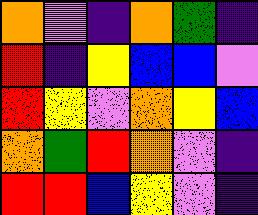[["orange", "violet", "indigo", "orange", "green", "indigo"], ["red", "indigo", "yellow", "blue", "blue", "violet"], ["red", "yellow", "violet", "orange", "yellow", "blue"], ["orange", "green", "red", "orange", "violet", "indigo"], ["red", "red", "blue", "yellow", "violet", "indigo"]]